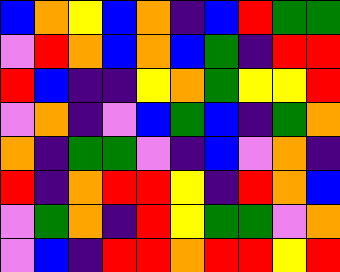[["blue", "orange", "yellow", "blue", "orange", "indigo", "blue", "red", "green", "green"], ["violet", "red", "orange", "blue", "orange", "blue", "green", "indigo", "red", "red"], ["red", "blue", "indigo", "indigo", "yellow", "orange", "green", "yellow", "yellow", "red"], ["violet", "orange", "indigo", "violet", "blue", "green", "blue", "indigo", "green", "orange"], ["orange", "indigo", "green", "green", "violet", "indigo", "blue", "violet", "orange", "indigo"], ["red", "indigo", "orange", "red", "red", "yellow", "indigo", "red", "orange", "blue"], ["violet", "green", "orange", "indigo", "red", "yellow", "green", "green", "violet", "orange"], ["violet", "blue", "indigo", "red", "red", "orange", "red", "red", "yellow", "red"]]